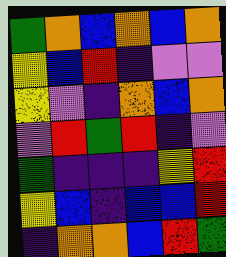[["green", "orange", "blue", "orange", "blue", "orange"], ["yellow", "blue", "red", "indigo", "violet", "violet"], ["yellow", "violet", "indigo", "orange", "blue", "orange"], ["violet", "red", "green", "red", "indigo", "violet"], ["green", "indigo", "indigo", "indigo", "yellow", "red"], ["yellow", "blue", "indigo", "blue", "blue", "red"], ["indigo", "orange", "orange", "blue", "red", "green"]]